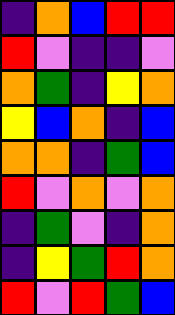[["indigo", "orange", "blue", "red", "red"], ["red", "violet", "indigo", "indigo", "violet"], ["orange", "green", "indigo", "yellow", "orange"], ["yellow", "blue", "orange", "indigo", "blue"], ["orange", "orange", "indigo", "green", "blue"], ["red", "violet", "orange", "violet", "orange"], ["indigo", "green", "violet", "indigo", "orange"], ["indigo", "yellow", "green", "red", "orange"], ["red", "violet", "red", "green", "blue"]]